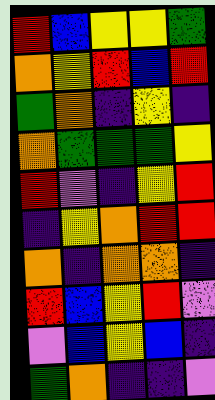[["red", "blue", "yellow", "yellow", "green"], ["orange", "yellow", "red", "blue", "red"], ["green", "orange", "indigo", "yellow", "indigo"], ["orange", "green", "green", "green", "yellow"], ["red", "violet", "indigo", "yellow", "red"], ["indigo", "yellow", "orange", "red", "red"], ["orange", "indigo", "orange", "orange", "indigo"], ["red", "blue", "yellow", "red", "violet"], ["violet", "blue", "yellow", "blue", "indigo"], ["green", "orange", "indigo", "indigo", "violet"]]